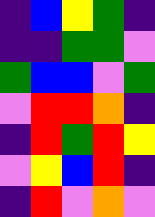[["indigo", "blue", "yellow", "green", "indigo"], ["indigo", "indigo", "green", "green", "violet"], ["green", "blue", "blue", "violet", "green"], ["violet", "red", "red", "orange", "indigo"], ["indigo", "red", "green", "red", "yellow"], ["violet", "yellow", "blue", "red", "indigo"], ["indigo", "red", "violet", "orange", "violet"]]